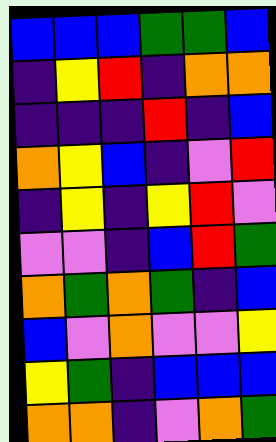[["blue", "blue", "blue", "green", "green", "blue"], ["indigo", "yellow", "red", "indigo", "orange", "orange"], ["indigo", "indigo", "indigo", "red", "indigo", "blue"], ["orange", "yellow", "blue", "indigo", "violet", "red"], ["indigo", "yellow", "indigo", "yellow", "red", "violet"], ["violet", "violet", "indigo", "blue", "red", "green"], ["orange", "green", "orange", "green", "indigo", "blue"], ["blue", "violet", "orange", "violet", "violet", "yellow"], ["yellow", "green", "indigo", "blue", "blue", "blue"], ["orange", "orange", "indigo", "violet", "orange", "green"]]